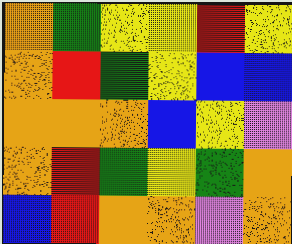[["orange", "green", "yellow", "yellow", "red", "yellow"], ["orange", "red", "green", "yellow", "blue", "blue"], ["orange", "orange", "orange", "blue", "yellow", "violet"], ["orange", "red", "green", "yellow", "green", "orange"], ["blue", "red", "orange", "orange", "violet", "orange"]]